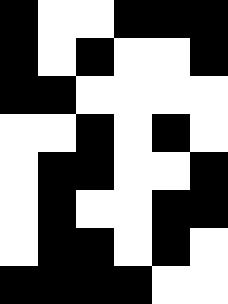[["black", "white", "white", "black", "black", "black"], ["black", "white", "black", "white", "white", "black"], ["black", "black", "white", "white", "white", "white"], ["white", "white", "black", "white", "black", "white"], ["white", "black", "black", "white", "white", "black"], ["white", "black", "white", "white", "black", "black"], ["white", "black", "black", "white", "black", "white"], ["black", "black", "black", "black", "white", "white"]]